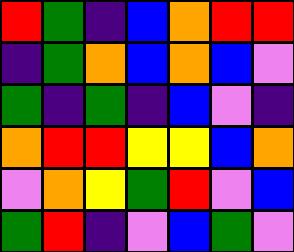[["red", "green", "indigo", "blue", "orange", "red", "red"], ["indigo", "green", "orange", "blue", "orange", "blue", "violet"], ["green", "indigo", "green", "indigo", "blue", "violet", "indigo"], ["orange", "red", "red", "yellow", "yellow", "blue", "orange"], ["violet", "orange", "yellow", "green", "red", "violet", "blue"], ["green", "red", "indigo", "violet", "blue", "green", "violet"]]